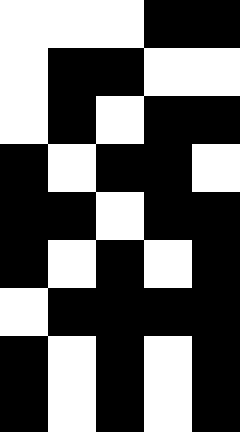[["white", "white", "white", "black", "black"], ["white", "black", "black", "white", "white"], ["white", "black", "white", "black", "black"], ["black", "white", "black", "black", "white"], ["black", "black", "white", "black", "black"], ["black", "white", "black", "white", "black"], ["white", "black", "black", "black", "black"], ["black", "white", "black", "white", "black"], ["black", "white", "black", "white", "black"]]